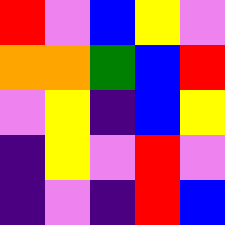[["red", "violet", "blue", "yellow", "violet"], ["orange", "orange", "green", "blue", "red"], ["violet", "yellow", "indigo", "blue", "yellow"], ["indigo", "yellow", "violet", "red", "violet"], ["indigo", "violet", "indigo", "red", "blue"]]